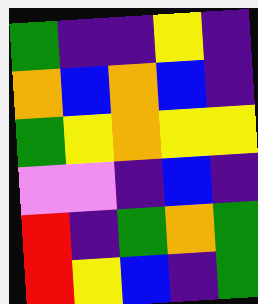[["green", "indigo", "indigo", "yellow", "indigo"], ["orange", "blue", "orange", "blue", "indigo"], ["green", "yellow", "orange", "yellow", "yellow"], ["violet", "violet", "indigo", "blue", "indigo"], ["red", "indigo", "green", "orange", "green"], ["red", "yellow", "blue", "indigo", "green"]]